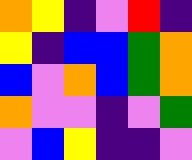[["orange", "yellow", "indigo", "violet", "red", "indigo"], ["yellow", "indigo", "blue", "blue", "green", "orange"], ["blue", "violet", "orange", "blue", "green", "orange"], ["orange", "violet", "violet", "indigo", "violet", "green"], ["violet", "blue", "yellow", "indigo", "indigo", "violet"]]